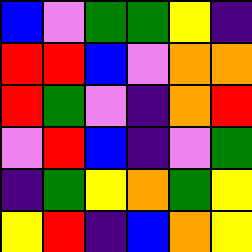[["blue", "violet", "green", "green", "yellow", "indigo"], ["red", "red", "blue", "violet", "orange", "orange"], ["red", "green", "violet", "indigo", "orange", "red"], ["violet", "red", "blue", "indigo", "violet", "green"], ["indigo", "green", "yellow", "orange", "green", "yellow"], ["yellow", "red", "indigo", "blue", "orange", "yellow"]]